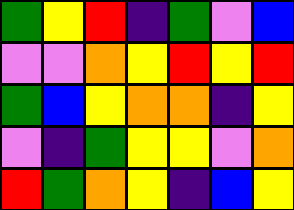[["green", "yellow", "red", "indigo", "green", "violet", "blue"], ["violet", "violet", "orange", "yellow", "red", "yellow", "red"], ["green", "blue", "yellow", "orange", "orange", "indigo", "yellow"], ["violet", "indigo", "green", "yellow", "yellow", "violet", "orange"], ["red", "green", "orange", "yellow", "indigo", "blue", "yellow"]]